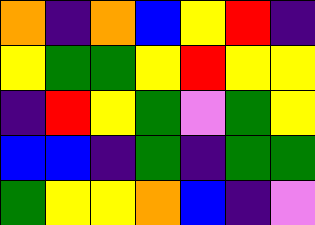[["orange", "indigo", "orange", "blue", "yellow", "red", "indigo"], ["yellow", "green", "green", "yellow", "red", "yellow", "yellow"], ["indigo", "red", "yellow", "green", "violet", "green", "yellow"], ["blue", "blue", "indigo", "green", "indigo", "green", "green"], ["green", "yellow", "yellow", "orange", "blue", "indigo", "violet"]]